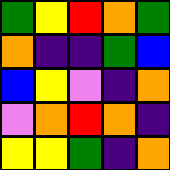[["green", "yellow", "red", "orange", "green"], ["orange", "indigo", "indigo", "green", "blue"], ["blue", "yellow", "violet", "indigo", "orange"], ["violet", "orange", "red", "orange", "indigo"], ["yellow", "yellow", "green", "indigo", "orange"]]